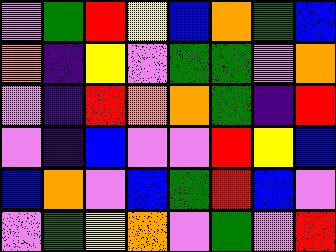[["violet", "green", "red", "yellow", "blue", "orange", "green", "blue"], ["orange", "indigo", "yellow", "violet", "green", "green", "violet", "orange"], ["violet", "indigo", "red", "orange", "orange", "green", "indigo", "red"], ["violet", "indigo", "blue", "violet", "violet", "red", "yellow", "blue"], ["blue", "orange", "violet", "blue", "green", "red", "blue", "violet"], ["violet", "green", "yellow", "orange", "violet", "green", "violet", "red"]]